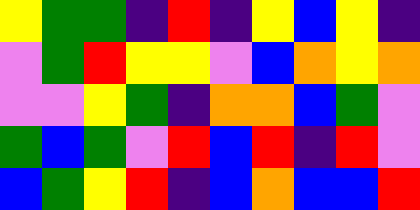[["yellow", "green", "green", "indigo", "red", "indigo", "yellow", "blue", "yellow", "indigo"], ["violet", "green", "red", "yellow", "yellow", "violet", "blue", "orange", "yellow", "orange"], ["violet", "violet", "yellow", "green", "indigo", "orange", "orange", "blue", "green", "violet"], ["green", "blue", "green", "violet", "red", "blue", "red", "indigo", "red", "violet"], ["blue", "green", "yellow", "red", "indigo", "blue", "orange", "blue", "blue", "red"]]